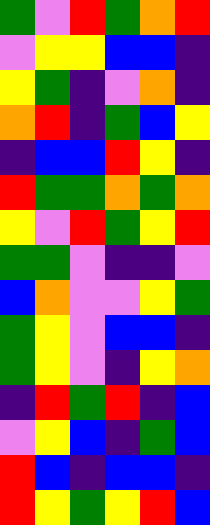[["green", "violet", "red", "green", "orange", "red"], ["violet", "yellow", "yellow", "blue", "blue", "indigo"], ["yellow", "green", "indigo", "violet", "orange", "indigo"], ["orange", "red", "indigo", "green", "blue", "yellow"], ["indigo", "blue", "blue", "red", "yellow", "indigo"], ["red", "green", "green", "orange", "green", "orange"], ["yellow", "violet", "red", "green", "yellow", "red"], ["green", "green", "violet", "indigo", "indigo", "violet"], ["blue", "orange", "violet", "violet", "yellow", "green"], ["green", "yellow", "violet", "blue", "blue", "indigo"], ["green", "yellow", "violet", "indigo", "yellow", "orange"], ["indigo", "red", "green", "red", "indigo", "blue"], ["violet", "yellow", "blue", "indigo", "green", "blue"], ["red", "blue", "indigo", "blue", "blue", "indigo"], ["red", "yellow", "green", "yellow", "red", "blue"]]